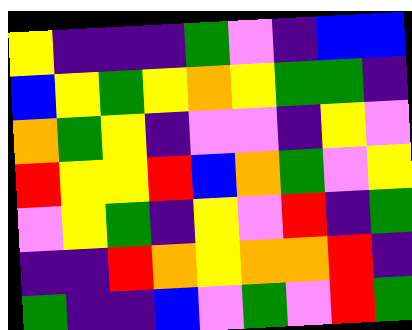[["yellow", "indigo", "indigo", "indigo", "green", "violet", "indigo", "blue", "blue"], ["blue", "yellow", "green", "yellow", "orange", "yellow", "green", "green", "indigo"], ["orange", "green", "yellow", "indigo", "violet", "violet", "indigo", "yellow", "violet"], ["red", "yellow", "yellow", "red", "blue", "orange", "green", "violet", "yellow"], ["violet", "yellow", "green", "indigo", "yellow", "violet", "red", "indigo", "green"], ["indigo", "indigo", "red", "orange", "yellow", "orange", "orange", "red", "indigo"], ["green", "indigo", "indigo", "blue", "violet", "green", "violet", "red", "green"]]